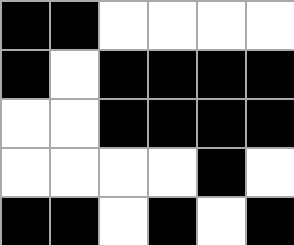[["black", "black", "white", "white", "white", "white"], ["black", "white", "black", "black", "black", "black"], ["white", "white", "black", "black", "black", "black"], ["white", "white", "white", "white", "black", "white"], ["black", "black", "white", "black", "white", "black"]]